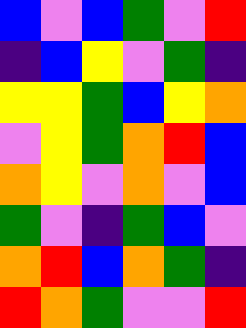[["blue", "violet", "blue", "green", "violet", "red"], ["indigo", "blue", "yellow", "violet", "green", "indigo"], ["yellow", "yellow", "green", "blue", "yellow", "orange"], ["violet", "yellow", "green", "orange", "red", "blue"], ["orange", "yellow", "violet", "orange", "violet", "blue"], ["green", "violet", "indigo", "green", "blue", "violet"], ["orange", "red", "blue", "orange", "green", "indigo"], ["red", "orange", "green", "violet", "violet", "red"]]